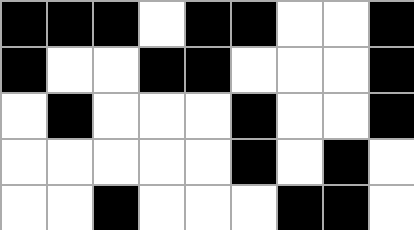[["black", "black", "black", "white", "black", "black", "white", "white", "black"], ["black", "white", "white", "black", "black", "white", "white", "white", "black"], ["white", "black", "white", "white", "white", "black", "white", "white", "black"], ["white", "white", "white", "white", "white", "black", "white", "black", "white"], ["white", "white", "black", "white", "white", "white", "black", "black", "white"]]